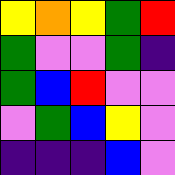[["yellow", "orange", "yellow", "green", "red"], ["green", "violet", "violet", "green", "indigo"], ["green", "blue", "red", "violet", "violet"], ["violet", "green", "blue", "yellow", "violet"], ["indigo", "indigo", "indigo", "blue", "violet"]]